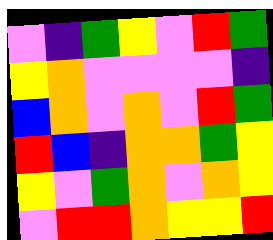[["violet", "indigo", "green", "yellow", "violet", "red", "green"], ["yellow", "orange", "violet", "violet", "violet", "violet", "indigo"], ["blue", "orange", "violet", "orange", "violet", "red", "green"], ["red", "blue", "indigo", "orange", "orange", "green", "yellow"], ["yellow", "violet", "green", "orange", "violet", "orange", "yellow"], ["violet", "red", "red", "orange", "yellow", "yellow", "red"]]